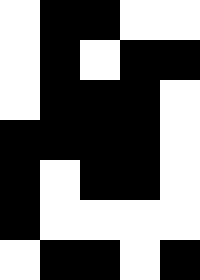[["white", "black", "black", "white", "white"], ["white", "black", "white", "black", "black"], ["white", "black", "black", "black", "white"], ["black", "black", "black", "black", "white"], ["black", "white", "black", "black", "white"], ["black", "white", "white", "white", "white"], ["white", "black", "black", "white", "black"]]